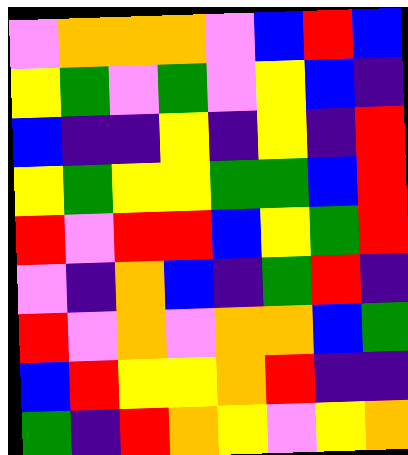[["violet", "orange", "orange", "orange", "violet", "blue", "red", "blue"], ["yellow", "green", "violet", "green", "violet", "yellow", "blue", "indigo"], ["blue", "indigo", "indigo", "yellow", "indigo", "yellow", "indigo", "red"], ["yellow", "green", "yellow", "yellow", "green", "green", "blue", "red"], ["red", "violet", "red", "red", "blue", "yellow", "green", "red"], ["violet", "indigo", "orange", "blue", "indigo", "green", "red", "indigo"], ["red", "violet", "orange", "violet", "orange", "orange", "blue", "green"], ["blue", "red", "yellow", "yellow", "orange", "red", "indigo", "indigo"], ["green", "indigo", "red", "orange", "yellow", "violet", "yellow", "orange"]]